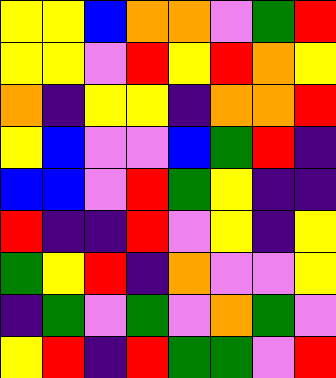[["yellow", "yellow", "blue", "orange", "orange", "violet", "green", "red"], ["yellow", "yellow", "violet", "red", "yellow", "red", "orange", "yellow"], ["orange", "indigo", "yellow", "yellow", "indigo", "orange", "orange", "red"], ["yellow", "blue", "violet", "violet", "blue", "green", "red", "indigo"], ["blue", "blue", "violet", "red", "green", "yellow", "indigo", "indigo"], ["red", "indigo", "indigo", "red", "violet", "yellow", "indigo", "yellow"], ["green", "yellow", "red", "indigo", "orange", "violet", "violet", "yellow"], ["indigo", "green", "violet", "green", "violet", "orange", "green", "violet"], ["yellow", "red", "indigo", "red", "green", "green", "violet", "red"]]